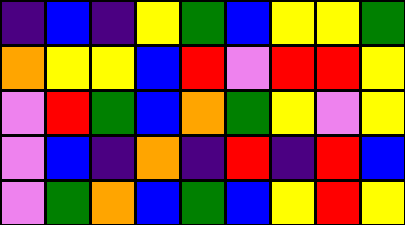[["indigo", "blue", "indigo", "yellow", "green", "blue", "yellow", "yellow", "green"], ["orange", "yellow", "yellow", "blue", "red", "violet", "red", "red", "yellow"], ["violet", "red", "green", "blue", "orange", "green", "yellow", "violet", "yellow"], ["violet", "blue", "indigo", "orange", "indigo", "red", "indigo", "red", "blue"], ["violet", "green", "orange", "blue", "green", "blue", "yellow", "red", "yellow"]]